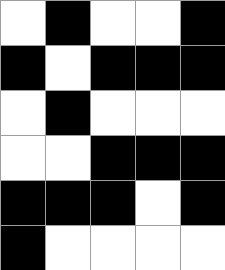[["white", "black", "white", "white", "black"], ["black", "white", "black", "black", "black"], ["white", "black", "white", "white", "white"], ["white", "white", "black", "black", "black"], ["black", "black", "black", "white", "black"], ["black", "white", "white", "white", "white"]]